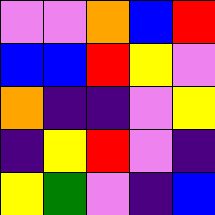[["violet", "violet", "orange", "blue", "red"], ["blue", "blue", "red", "yellow", "violet"], ["orange", "indigo", "indigo", "violet", "yellow"], ["indigo", "yellow", "red", "violet", "indigo"], ["yellow", "green", "violet", "indigo", "blue"]]